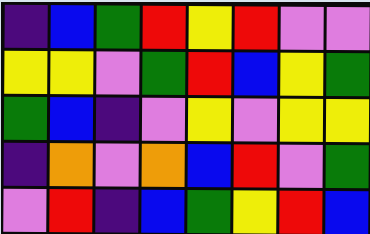[["indigo", "blue", "green", "red", "yellow", "red", "violet", "violet"], ["yellow", "yellow", "violet", "green", "red", "blue", "yellow", "green"], ["green", "blue", "indigo", "violet", "yellow", "violet", "yellow", "yellow"], ["indigo", "orange", "violet", "orange", "blue", "red", "violet", "green"], ["violet", "red", "indigo", "blue", "green", "yellow", "red", "blue"]]